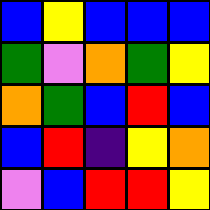[["blue", "yellow", "blue", "blue", "blue"], ["green", "violet", "orange", "green", "yellow"], ["orange", "green", "blue", "red", "blue"], ["blue", "red", "indigo", "yellow", "orange"], ["violet", "blue", "red", "red", "yellow"]]